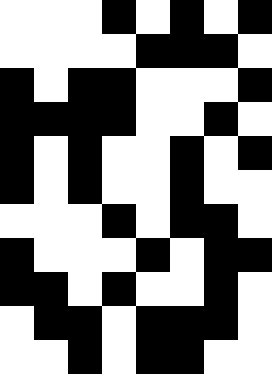[["white", "white", "white", "black", "white", "black", "white", "black"], ["white", "white", "white", "white", "black", "black", "black", "white"], ["black", "white", "black", "black", "white", "white", "white", "black"], ["black", "black", "black", "black", "white", "white", "black", "white"], ["black", "white", "black", "white", "white", "black", "white", "black"], ["black", "white", "black", "white", "white", "black", "white", "white"], ["white", "white", "white", "black", "white", "black", "black", "white"], ["black", "white", "white", "white", "black", "white", "black", "black"], ["black", "black", "white", "black", "white", "white", "black", "white"], ["white", "black", "black", "white", "black", "black", "black", "white"], ["white", "white", "black", "white", "black", "black", "white", "white"]]